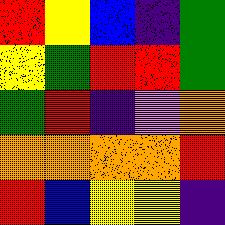[["red", "yellow", "blue", "indigo", "green"], ["yellow", "green", "red", "red", "green"], ["green", "red", "indigo", "violet", "orange"], ["orange", "orange", "orange", "orange", "red"], ["red", "blue", "yellow", "yellow", "indigo"]]